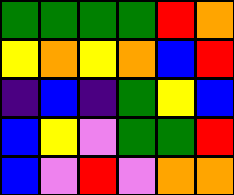[["green", "green", "green", "green", "red", "orange"], ["yellow", "orange", "yellow", "orange", "blue", "red"], ["indigo", "blue", "indigo", "green", "yellow", "blue"], ["blue", "yellow", "violet", "green", "green", "red"], ["blue", "violet", "red", "violet", "orange", "orange"]]